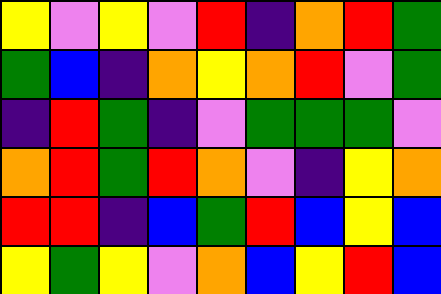[["yellow", "violet", "yellow", "violet", "red", "indigo", "orange", "red", "green"], ["green", "blue", "indigo", "orange", "yellow", "orange", "red", "violet", "green"], ["indigo", "red", "green", "indigo", "violet", "green", "green", "green", "violet"], ["orange", "red", "green", "red", "orange", "violet", "indigo", "yellow", "orange"], ["red", "red", "indigo", "blue", "green", "red", "blue", "yellow", "blue"], ["yellow", "green", "yellow", "violet", "orange", "blue", "yellow", "red", "blue"]]